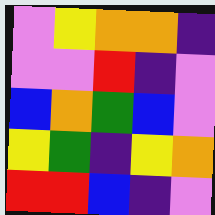[["violet", "yellow", "orange", "orange", "indigo"], ["violet", "violet", "red", "indigo", "violet"], ["blue", "orange", "green", "blue", "violet"], ["yellow", "green", "indigo", "yellow", "orange"], ["red", "red", "blue", "indigo", "violet"]]